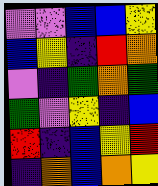[["violet", "violet", "blue", "blue", "yellow"], ["blue", "yellow", "indigo", "red", "orange"], ["violet", "indigo", "green", "orange", "green"], ["green", "violet", "yellow", "indigo", "blue"], ["red", "indigo", "blue", "yellow", "red"], ["indigo", "orange", "blue", "orange", "yellow"]]